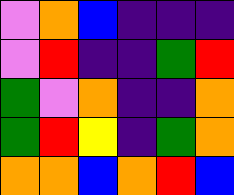[["violet", "orange", "blue", "indigo", "indigo", "indigo"], ["violet", "red", "indigo", "indigo", "green", "red"], ["green", "violet", "orange", "indigo", "indigo", "orange"], ["green", "red", "yellow", "indigo", "green", "orange"], ["orange", "orange", "blue", "orange", "red", "blue"]]